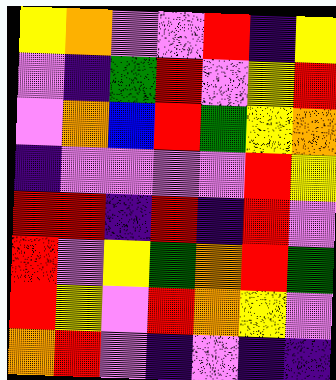[["yellow", "orange", "violet", "violet", "red", "indigo", "yellow"], ["violet", "indigo", "green", "red", "violet", "yellow", "red"], ["violet", "orange", "blue", "red", "green", "yellow", "orange"], ["indigo", "violet", "violet", "violet", "violet", "red", "yellow"], ["red", "red", "indigo", "red", "indigo", "red", "violet"], ["red", "violet", "yellow", "green", "orange", "red", "green"], ["red", "yellow", "violet", "red", "orange", "yellow", "violet"], ["orange", "red", "violet", "indigo", "violet", "indigo", "indigo"]]